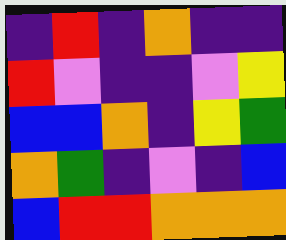[["indigo", "red", "indigo", "orange", "indigo", "indigo"], ["red", "violet", "indigo", "indigo", "violet", "yellow"], ["blue", "blue", "orange", "indigo", "yellow", "green"], ["orange", "green", "indigo", "violet", "indigo", "blue"], ["blue", "red", "red", "orange", "orange", "orange"]]